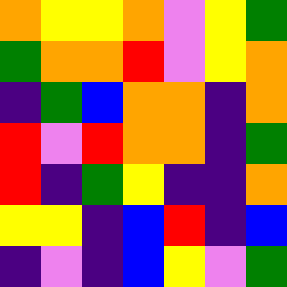[["orange", "yellow", "yellow", "orange", "violet", "yellow", "green"], ["green", "orange", "orange", "red", "violet", "yellow", "orange"], ["indigo", "green", "blue", "orange", "orange", "indigo", "orange"], ["red", "violet", "red", "orange", "orange", "indigo", "green"], ["red", "indigo", "green", "yellow", "indigo", "indigo", "orange"], ["yellow", "yellow", "indigo", "blue", "red", "indigo", "blue"], ["indigo", "violet", "indigo", "blue", "yellow", "violet", "green"]]